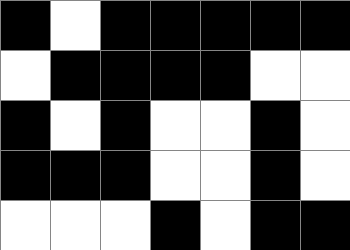[["black", "white", "black", "black", "black", "black", "black"], ["white", "black", "black", "black", "black", "white", "white"], ["black", "white", "black", "white", "white", "black", "white"], ["black", "black", "black", "white", "white", "black", "white"], ["white", "white", "white", "black", "white", "black", "black"]]